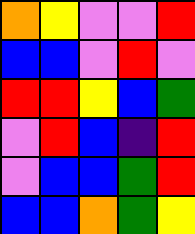[["orange", "yellow", "violet", "violet", "red"], ["blue", "blue", "violet", "red", "violet"], ["red", "red", "yellow", "blue", "green"], ["violet", "red", "blue", "indigo", "red"], ["violet", "blue", "blue", "green", "red"], ["blue", "blue", "orange", "green", "yellow"]]